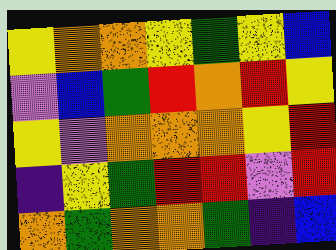[["yellow", "orange", "orange", "yellow", "green", "yellow", "blue"], ["violet", "blue", "green", "red", "orange", "red", "yellow"], ["yellow", "violet", "orange", "orange", "orange", "yellow", "red"], ["indigo", "yellow", "green", "red", "red", "violet", "red"], ["orange", "green", "orange", "orange", "green", "indigo", "blue"]]